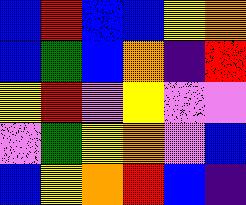[["blue", "red", "blue", "blue", "yellow", "orange"], ["blue", "green", "blue", "orange", "indigo", "red"], ["yellow", "red", "violet", "yellow", "violet", "violet"], ["violet", "green", "yellow", "orange", "violet", "blue"], ["blue", "yellow", "orange", "red", "blue", "indigo"]]